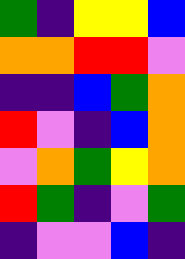[["green", "indigo", "yellow", "yellow", "blue"], ["orange", "orange", "red", "red", "violet"], ["indigo", "indigo", "blue", "green", "orange"], ["red", "violet", "indigo", "blue", "orange"], ["violet", "orange", "green", "yellow", "orange"], ["red", "green", "indigo", "violet", "green"], ["indigo", "violet", "violet", "blue", "indigo"]]